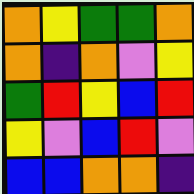[["orange", "yellow", "green", "green", "orange"], ["orange", "indigo", "orange", "violet", "yellow"], ["green", "red", "yellow", "blue", "red"], ["yellow", "violet", "blue", "red", "violet"], ["blue", "blue", "orange", "orange", "indigo"]]